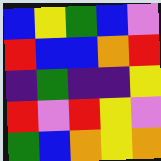[["blue", "yellow", "green", "blue", "violet"], ["red", "blue", "blue", "orange", "red"], ["indigo", "green", "indigo", "indigo", "yellow"], ["red", "violet", "red", "yellow", "violet"], ["green", "blue", "orange", "yellow", "orange"]]